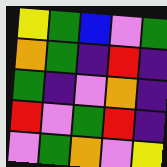[["yellow", "green", "blue", "violet", "green"], ["orange", "green", "indigo", "red", "indigo"], ["green", "indigo", "violet", "orange", "indigo"], ["red", "violet", "green", "red", "indigo"], ["violet", "green", "orange", "violet", "yellow"]]